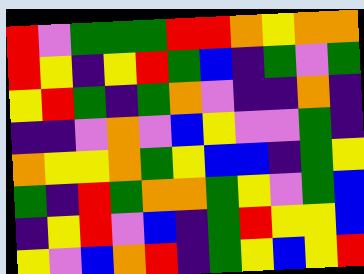[["red", "violet", "green", "green", "green", "red", "red", "orange", "yellow", "orange", "orange"], ["red", "yellow", "indigo", "yellow", "red", "green", "blue", "indigo", "green", "violet", "green"], ["yellow", "red", "green", "indigo", "green", "orange", "violet", "indigo", "indigo", "orange", "indigo"], ["indigo", "indigo", "violet", "orange", "violet", "blue", "yellow", "violet", "violet", "green", "indigo"], ["orange", "yellow", "yellow", "orange", "green", "yellow", "blue", "blue", "indigo", "green", "yellow"], ["green", "indigo", "red", "green", "orange", "orange", "green", "yellow", "violet", "green", "blue"], ["indigo", "yellow", "red", "violet", "blue", "indigo", "green", "red", "yellow", "yellow", "blue"], ["yellow", "violet", "blue", "orange", "red", "indigo", "green", "yellow", "blue", "yellow", "red"]]